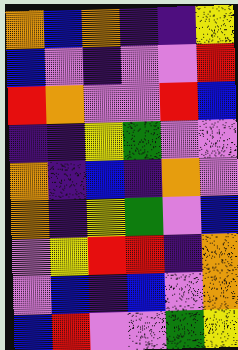[["orange", "blue", "orange", "indigo", "indigo", "yellow"], ["blue", "violet", "indigo", "violet", "violet", "red"], ["red", "orange", "violet", "violet", "red", "blue"], ["indigo", "indigo", "yellow", "green", "violet", "violet"], ["orange", "indigo", "blue", "indigo", "orange", "violet"], ["orange", "indigo", "yellow", "green", "violet", "blue"], ["violet", "yellow", "red", "red", "indigo", "orange"], ["violet", "blue", "indigo", "blue", "violet", "orange"], ["blue", "red", "violet", "violet", "green", "yellow"]]